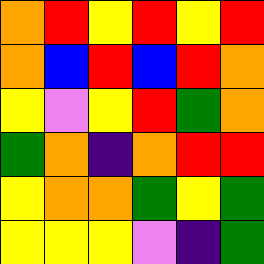[["orange", "red", "yellow", "red", "yellow", "red"], ["orange", "blue", "red", "blue", "red", "orange"], ["yellow", "violet", "yellow", "red", "green", "orange"], ["green", "orange", "indigo", "orange", "red", "red"], ["yellow", "orange", "orange", "green", "yellow", "green"], ["yellow", "yellow", "yellow", "violet", "indigo", "green"]]